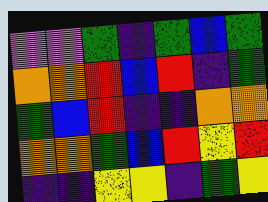[["violet", "violet", "green", "indigo", "green", "blue", "green"], ["orange", "orange", "red", "blue", "red", "indigo", "green"], ["green", "blue", "red", "indigo", "indigo", "orange", "orange"], ["orange", "orange", "green", "blue", "red", "yellow", "red"], ["indigo", "indigo", "yellow", "yellow", "indigo", "green", "yellow"]]